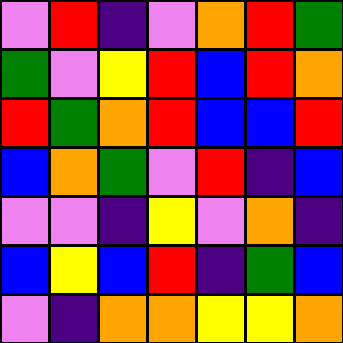[["violet", "red", "indigo", "violet", "orange", "red", "green"], ["green", "violet", "yellow", "red", "blue", "red", "orange"], ["red", "green", "orange", "red", "blue", "blue", "red"], ["blue", "orange", "green", "violet", "red", "indigo", "blue"], ["violet", "violet", "indigo", "yellow", "violet", "orange", "indigo"], ["blue", "yellow", "blue", "red", "indigo", "green", "blue"], ["violet", "indigo", "orange", "orange", "yellow", "yellow", "orange"]]